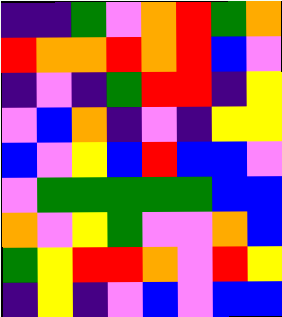[["indigo", "indigo", "green", "violet", "orange", "red", "green", "orange"], ["red", "orange", "orange", "red", "orange", "red", "blue", "violet"], ["indigo", "violet", "indigo", "green", "red", "red", "indigo", "yellow"], ["violet", "blue", "orange", "indigo", "violet", "indigo", "yellow", "yellow"], ["blue", "violet", "yellow", "blue", "red", "blue", "blue", "violet"], ["violet", "green", "green", "green", "green", "green", "blue", "blue"], ["orange", "violet", "yellow", "green", "violet", "violet", "orange", "blue"], ["green", "yellow", "red", "red", "orange", "violet", "red", "yellow"], ["indigo", "yellow", "indigo", "violet", "blue", "violet", "blue", "blue"]]